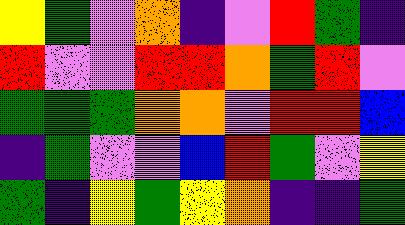[["yellow", "green", "violet", "orange", "indigo", "violet", "red", "green", "indigo"], ["red", "violet", "violet", "red", "red", "orange", "green", "red", "violet"], ["green", "green", "green", "orange", "orange", "violet", "red", "red", "blue"], ["indigo", "green", "violet", "violet", "blue", "red", "green", "violet", "yellow"], ["green", "indigo", "yellow", "green", "yellow", "orange", "indigo", "indigo", "green"]]